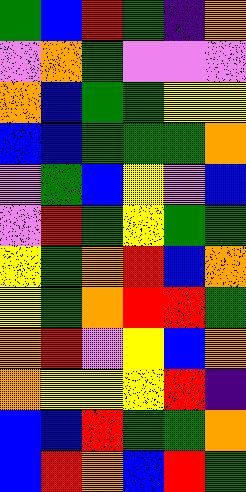[["green", "blue", "red", "green", "indigo", "orange"], ["violet", "orange", "green", "violet", "violet", "violet"], ["orange", "blue", "green", "green", "yellow", "yellow"], ["blue", "blue", "green", "green", "green", "orange"], ["violet", "green", "blue", "yellow", "violet", "blue"], ["violet", "red", "green", "yellow", "green", "green"], ["yellow", "green", "orange", "red", "blue", "orange"], ["yellow", "green", "orange", "red", "red", "green"], ["orange", "red", "violet", "yellow", "blue", "orange"], ["orange", "yellow", "yellow", "yellow", "red", "indigo"], ["blue", "blue", "red", "green", "green", "orange"], ["blue", "red", "orange", "blue", "red", "green"]]